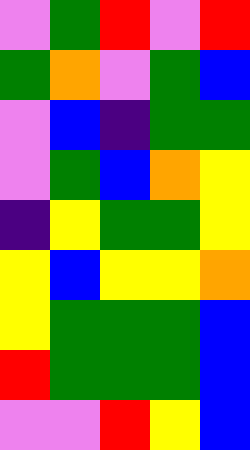[["violet", "green", "red", "violet", "red"], ["green", "orange", "violet", "green", "blue"], ["violet", "blue", "indigo", "green", "green"], ["violet", "green", "blue", "orange", "yellow"], ["indigo", "yellow", "green", "green", "yellow"], ["yellow", "blue", "yellow", "yellow", "orange"], ["yellow", "green", "green", "green", "blue"], ["red", "green", "green", "green", "blue"], ["violet", "violet", "red", "yellow", "blue"]]